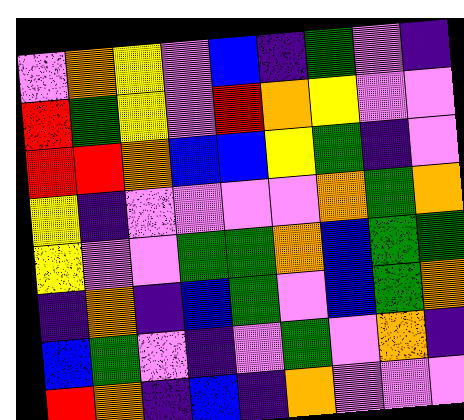[["violet", "orange", "yellow", "violet", "blue", "indigo", "green", "violet", "indigo"], ["red", "green", "yellow", "violet", "red", "orange", "yellow", "violet", "violet"], ["red", "red", "orange", "blue", "blue", "yellow", "green", "indigo", "violet"], ["yellow", "indigo", "violet", "violet", "violet", "violet", "orange", "green", "orange"], ["yellow", "violet", "violet", "green", "green", "orange", "blue", "green", "green"], ["indigo", "orange", "indigo", "blue", "green", "violet", "blue", "green", "orange"], ["blue", "green", "violet", "indigo", "violet", "green", "violet", "orange", "indigo"], ["red", "orange", "indigo", "blue", "indigo", "orange", "violet", "violet", "violet"]]